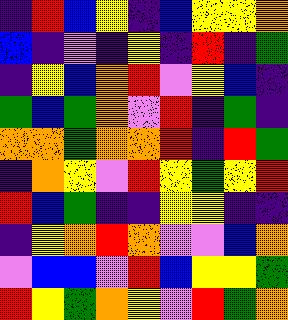[["indigo", "red", "blue", "yellow", "indigo", "blue", "yellow", "yellow", "orange"], ["blue", "indigo", "violet", "indigo", "yellow", "indigo", "red", "indigo", "green"], ["indigo", "yellow", "blue", "orange", "red", "violet", "yellow", "blue", "indigo"], ["green", "blue", "green", "orange", "violet", "red", "indigo", "green", "indigo"], ["orange", "orange", "green", "orange", "orange", "red", "indigo", "red", "green"], ["indigo", "orange", "yellow", "violet", "red", "yellow", "green", "yellow", "red"], ["red", "blue", "green", "indigo", "indigo", "yellow", "yellow", "indigo", "indigo"], ["indigo", "yellow", "orange", "red", "orange", "violet", "violet", "blue", "orange"], ["violet", "blue", "blue", "violet", "red", "blue", "yellow", "yellow", "green"], ["red", "yellow", "green", "orange", "yellow", "violet", "red", "green", "orange"]]